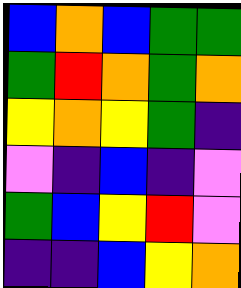[["blue", "orange", "blue", "green", "green"], ["green", "red", "orange", "green", "orange"], ["yellow", "orange", "yellow", "green", "indigo"], ["violet", "indigo", "blue", "indigo", "violet"], ["green", "blue", "yellow", "red", "violet"], ["indigo", "indigo", "blue", "yellow", "orange"]]